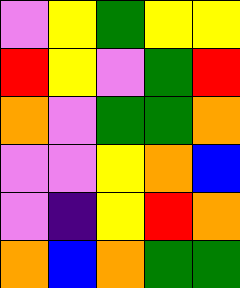[["violet", "yellow", "green", "yellow", "yellow"], ["red", "yellow", "violet", "green", "red"], ["orange", "violet", "green", "green", "orange"], ["violet", "violet", "yellow", "orange", "blue"], ["violet", "indigo", "yellow", "red", "orange"], ["orange", "blue", "orange", "green", "green"]]